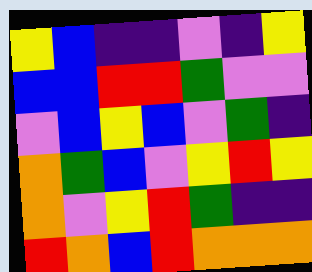[["yellow", "blue", "indigo", "indigo", "violet", "indigo", "yellow"], ["blue", "blue", "red", "red", "green", "violet", "violet"], ["violet", "blue", "yellow", "blue", "violet", "green", "indigo"], ["orange", "green", "blue", "violet", "yellow", "red", "yellow"], ["orange", "violet", "yellow", "red", "green", "indigo", "indigo"], ["red", "orange", "blue", "red", "orange", "orange", "orange"]]